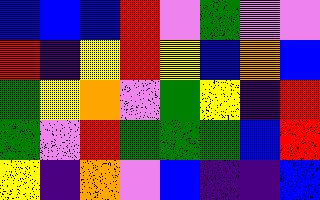[["blue", "blue", "blue", "red", "violet", "green", "violet", "violet"], ["red", "indigo", "yellow", "red", "yellow", "blue", "orange", "blue"], ["green", "yellow", "orange", "violet", "green", "yellow", "indigo", "red"], ["green", "violet", "red", "green", "green", "green", "blue", "red"], ["yellow", "indigo", "orange", "violet", "blue", "indigo", "indigo", "blue"]]